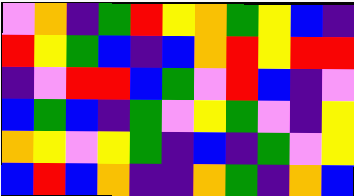[["violet", "orange", "indigo", "green", "red", "yellow", "orange", "green", "yellow", "blue", "indigo"], ["red", "yellow", "green", "blue", "indigo", "blue", "orange", "red", "yellow", "red", "red"], ["indigo", "violet", "red", "red", "blue", "green", "violet", "red", "blue", "indigo", "violet"], ["blue", "green", "blue", "indigo", "green", "violet", "yellow", "green", "violet", "indigo", "yellow"], ["orange", "yellow", "violet", "yellow", "green", "indigo", "blue", "indigo", "green", "violet", "yellow"], ["blue", "red", "blue", "orange", "indigo", "indigo", "orange", "green", "indigo", "orange", "blue"]]